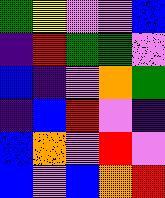[["green", "yellow", "violet", "violet", "blue"], ["indigo", "red", "green", "green", "violet"], ["blue", "indigo", "violet", "orange", "green"], ["indigo", "blue", "red", "violet", "indigo"], ["blue", "orange", "violet", "red", "violet"], ["blue", "violet", "blue", "orange", "red"]]